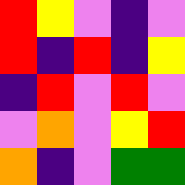[["red", "yellow", "violet", "indigo", "violet"], ["red", "indigo", "red", "indigo", "yellow"], ["indigo", "red", "violet", "red", "violet"], ["violet", "orange", "violet", "yellow", "red"], ["orange", "indigo", "violet", "green", "green"]]